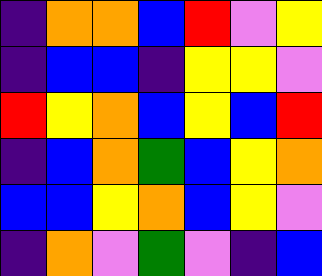[["indigo", "orange", "orange", "blue", "red", "violet", "yellow"], ["indigo", "blue", "blue", "indigo", "yellow", "yellow", "violet"], ["red", "yellow", "orange", "blue", "yellow", "blue", "red"], ["indigo", "blue", "orange", "green", "blue", "yellow", "orange"], ["blue", "blue", "yellow", "orange", "blue", "yellow", "violet"], ["indigo", "orange", "violet", "green", "violet", "indigo", "blue"]]